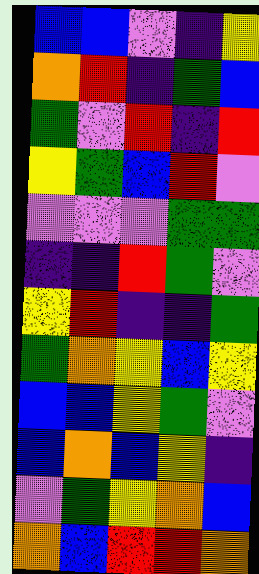[["blue", "blue", "violet", "indigo", "yellow"], ["orange", "red", "indigo", "green", "blue"], ["green", "violet", "red", "indigo", "red"], ["yellow", "green", "blue", "red", "violet"], ["violet", "violet", "violet", "green", "green"], ["indigo", "indigo", "red", "green", "violet"], ["yellow", "red", "indigo", "indigo", "green"], ["green", "orange", "yellow", "blue", "yellow"], ["blue", "blue", "yellow", "green", "violet"], ["blue", "orange", "blue", "yellow", "indigo"], ["violet", "green", "yellow", "orange", "blue"], ["orange", "blue", "red", "red", "orange"]]